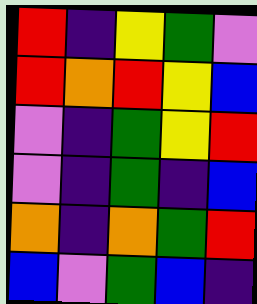[["red", "indigo", "yellow", "green", "violet"], ["red", "orange", "red", "yellow", "blue"], ["violet", "indigo", "green", "yellow", "red"], ["violet", "indigo", "green", "indigo", "blue"], ["orange", "indigo", "orange", "green", "red"], ["blue", "violet", "green", "blue", "indigo"]]